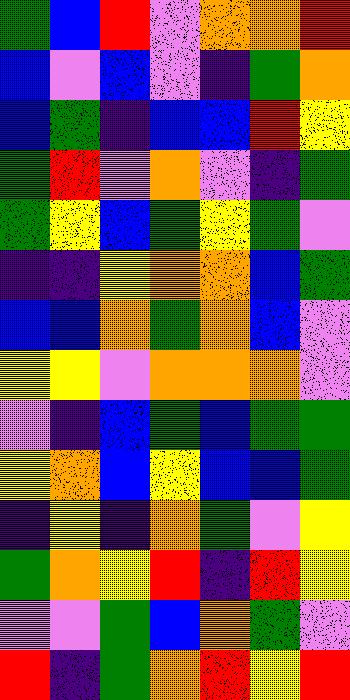[["green", "blue", "red", "violet", "orange", "orange", "red"], ["blue", "violet", "blue", "violet", "indigo", "green", "orange"], ["blue", "green", "indigo", "blue", "blue", "red", "yellow"], ["green", "red", "violet", "orange", "violet", "indigo", "green"], ["green", "yellow", "blue", "green", "yellow", "green", "violet"], ["indigo", "indigo", "yellow", "orange", "orange", "blue", "green"], ["blue", "blue", "orange", "green", "orange", "blue", "violet"], ["yellow", "yellow", "violet", "orange", "orange", "orange", "violet"], ["violet", "indigo", "blue", "green", "blue", "green", "green"], ["yellow", "orange", "blue", "yellow", "blue", "blue", "green"], ["indigo", "yellow", "indigo", "orange", "green", "violet", "yellow"], ["green", "orange", "yellow", "red", "indigo", "red", "yellow"], ["violet", "violet", "green", "blue", "orange", "green", "violet"], ["red", "indigo", "green", "orange", "red", "yellow", "red"]]